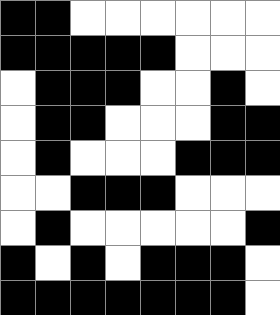[["black", "black", "white", "white", "white", "white", "white", "white"], ["black", "black", "black", "black", "black", "white", "white", "white"], ["white", "black", "black", "black", "white", "white", "black", "white"], ["white", "black", "black", "white", "white", "white", "black", "black"], ["white", "black", "white", "white", "white", "black", "black", "black"], ["white", "white", "black", "black", "black", "white", "white", "white"], ["white", "black", "white", "white", "white", "white", "white", "black"], ["black", "white", "black", "white", "black", "black", "black", "white"], ["black", "black", "black", "black", "black", "black", "black", "white"]]